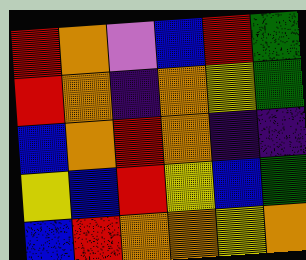[["red", "orange", "violet", "blue", "red", "green"], ["red", "orange", "indigo", "orange", "yellow", "green"], ["blue", "orange", "red", "orange", "indigo", "indigo"], ["yellow", "blue", "red", "yellow", "blue", "green"], ["blue", "red", "orange", "orange", "yellow", "orange"]]